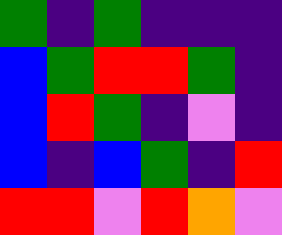[["green", "indigo", "green", "indigo", "indigo", "indigo"], ["blue", "green", "red", "red", "green", "indigo"], ["blue", "red", "green", "indigo", "violet", "indigo"], ["blue", "indigo", "blue", "green", "indigo", "red"], ["red", "red", "violet", "red", "orange", "violet"]]